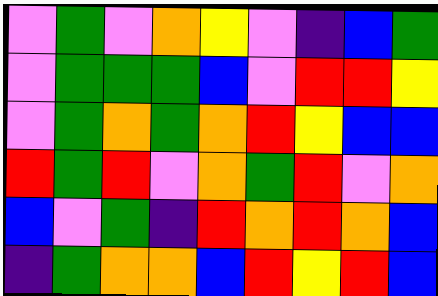[["violet", "green", "violet", "orange", "yellow", "violet", "indigo", "blue", "green"], ["violet", "green", "green", "green", "blue", "violet", "red", "red", "yellow"], ["violet", "green", "orange", "green", "orange", "red", "yellow", "blue", "blue"], ["red", "green", "red", "violet", "orange", "green", "red", "violet", "orange"], ["blue", "violet", "green", "indigo", "red", "orange", "red", "orange", "blue"], ["indigo", "green", "orange", "orange", "blue", "red", "yellow", "red", "blue"]]